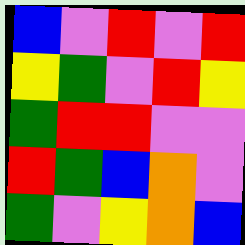[["blue", "violet", "red", "violet", "red"], ["yellow", "green", "violet", "red", "yellow"], ["green", "red", "red", "violet", "violet"], ["red", "green", "blue", "orange", "violet"], ["green", "violet", "yellow", "orange", "blue"]]